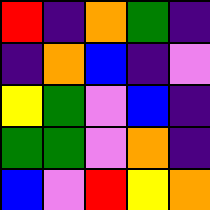[["red", "indigo", "orange", "green", "indigo"], ["indigo", "orange", "blue", "indigo", "violet"], ["yellow", "green", "violet", "blue", "indigo"], ["green", "green", "violet", "orange", "indigo"], ["blue", "violet", "red", "yellow", "orange"]]